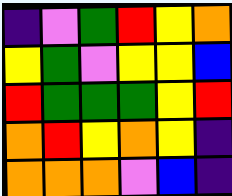[["indigo", "violet", "green", "red", "yellow", "orange"], ["yellow", "green", "violet", "yellow", "yellow", "blue"], ["red", "green", "green", "green", "yellow", "red"], ["orange", "red", "yellow", "orange", "yellow", "indigo"], ["orange", "orange", "orange", "violet", "blue", "indigo"]]